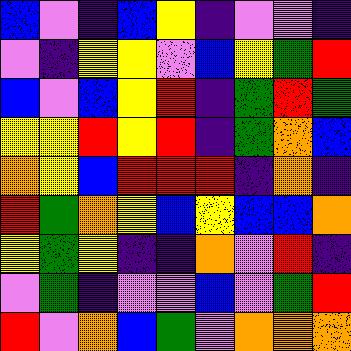[["blue", "violet", "indigo", "blue", "yellow", "indigo", "violet", "violet", "indigo"], ["violet", "indigo", "yellow", "yellow", "violet", "blue", "yellow", "green", "red"], ["blue", "violet", "blue", "yellow", "red", "indigo", "green", "red", "green"], ["yellow", "yellow", "red", "yellow", "red", "indigo", "green", "orange", "blue"], ["orange", "yellow", "blue", "red", "red", "red", "indigo", "orange", "indigo"], ["red", "green", "orange", "yellow", "blue", "yellow", "blue", "blue", "orange"], ["yellow", "green", "yellow", "indigo", "indigo", "orange", "violet", "red", "indigo"], ["violet", "green", "indigo", "violet", "violet", "blue", "violet", "green", "red"], ["red", "violet", "orange", "blue", "green", "violet", "orange", "orange", "orange"]]